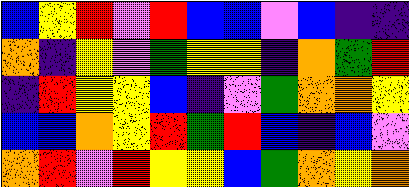[["blue", "yellow", "red", "violet", "red", "blue", "blue", "violet", "blue", "indigo", "indigo"], ["orange", "indigo", "yellow", "violet", "green", "yellow", "yellow", "indigo", "orange", "green", "red"], ["indigo", "red", "yellow", "yellow", "blue", "indigo", "violet", "green", "orange", "orange", "yellow"], ["blue", "blue", "orange", "yellow", "red", "green", "red", "blue", "indigo", "blue", "violet"], ["orange", "red", "violet", "red", "yellow", "yellow", "blue", "green", "orange", "yellow", "orange"]]